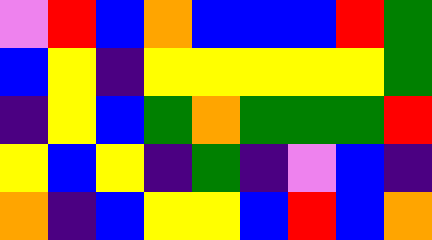[["violet", "red", "blue", "orange", "blue", "blue", "blue", "red", "green"], ["blue", "yellow", "indigo", "yellow", "yellow", "yellow", "yellow", "yellow", "green"], ["indigo", "yellow", "blue", "green", "orange", "green", "green", "green", "red"], ["yellow", "blue", "yellow", "indigo", "green", "indigo", "violet", "blue", "indigo"], ["orange", "indigo", "blue", "yellow", "yellow", "blue", "red", "blue", "orange"]]